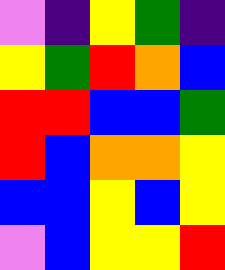[["violet", "indigo", "yellow", "green", "indigo"], ["yellow", "green", "red", "orange", "blue"], ["red", "red", "blue", "blue", "green"], ["red", "blue", "orange", "orange", "yellow"], ["blue", "blue", "yellow", "blue", "yellow"], ["violet", "blue", "yellow", "yellow", "red"]]